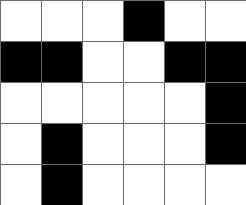[["white", "white", "white", "black", "white", "white"], ["black", "black", "white", "white", "black", "black"], ["white", "white", "white", "white", "white", "black"], ["white", "black", "white", "white", "white", "black"], ["white", "black", "white", "white", "white", "white"]]